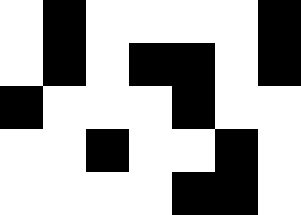[["white", "black", "white", "white", "white", "white", "black"], ["white", "black", "white", "black", "black", "white", "black"], ["black", "white", "white", "white", "black", "white", "white"], ["white", "white", "black", "white", "white", "black", "white"], ["white", "white", "white", "white", "black", "black", "white"]]